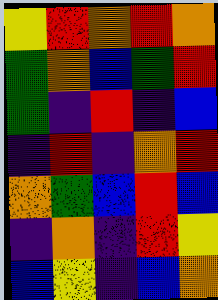[["yellow", "red", "orange", "red", "orange"], ["green", "orange", "blue", "green", "red"], ["green", "indigo", "red", "indigo", "blue"], ["indigo", "red", "indigo", "orange", "red"], ["orange", "green", "blue", "red", "blue"], ["indigo", "orange", "indigo", "red", "yellow"], ["blue", "yellow", "indigo", "blue", "orange"]]